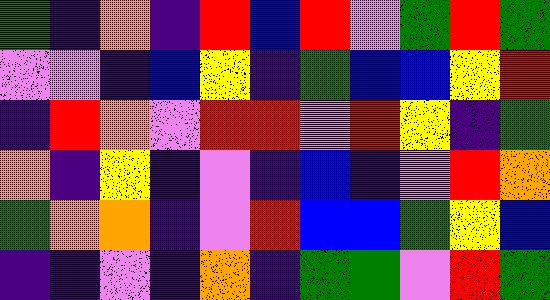[["green", "indigo", "orange", "indigo", "red", "blue", "red", "violet", "green", "red", "green"], ["violet", "violet", "indigo", "blue", "yellow", "indigo", "green", "blue", "blue", "yellow", "red"], ["indigo", "red", "orange", "violet", "red", "red", "violet", "red", "yellow", "indigo", "green"], ["orange", "indigo", "yellow", "indigo", "violet", "indigo", "blue", "indigo", "violet", "red", "orange"], ["green", "orange", "orange", "indigo", "violet", "red", "blue", "blue", "green", "yellow", "blue"], ["indigo", "indigo", "violet", "indigo", "orange", "indigo", "green", "green", "violet", "red", "green"]]